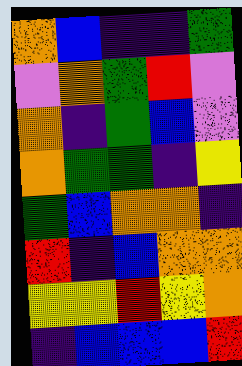[["orange", "blue", "indigo", "indigo", "green"], ["violet", "orange", "green", "red", "violet"], ["orange", "indigo", "green", "blue", "violet"], ["orange", "green", "green", "indigo", "yellow"], ["green", "blue", "orange", "orange", "indigo"], ["red", "indigo", "blue", "orange", "orange"], ["yellow", "yellow", "red", "yellow", "orange"], ["indigo", "blue", "blue", "blue", "red"]]